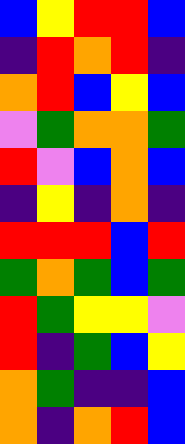[["blue", "yellow", "red", "red", "blue"], ["indigo", "red", "orange", "red", "indigo"], ["orange", "red", "blue", "yellow", "blue"], ["violet", "green", "orange", "orange", "green"], ["red", "violet", "blue", "orange", "blue"], ["indigo", "yellow", "indigo", "orange", "indigo"], ["red", "red", "red", "blue", "red"], ["green", "orange", "green", "blue", "green"], ["red", "green", "yellow", "yellow", "violet"], ["red", "indigo", "green", "blue", "yellow"], ["orange", "green", "indigo", "indigo", "blue"], ["orange", "indigo", "orange", "red", "blue"]]